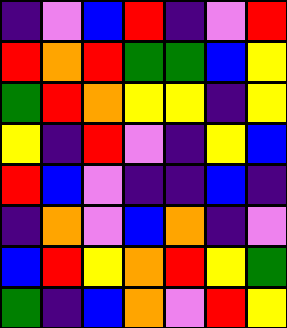[["indigo", "violet", "blue", "red", "indigo", "violet", "red"], ["red", "orange", "red", "green", "green", "blue", "yellow"], ["green", "red", "orange", "yellow", "yellow", "indigo", "yellow"], ["yellow", "indigo", "red", "violet", "indigo", "yellow", "blue"], ["red", "blue", "violet", "indigo", "indigo", "blue", "indigo"], ["indigo", "orange", "violet", "blue", "orange", "indigo", "violet"], ["blue", "red", "yellow", "orange", "red", "yellow", "green"], ["green", "indigo", "blue", "orange", "violet", "red", "yellow"]]